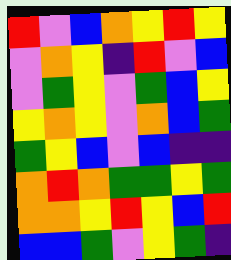[["red", "violet", "blue", "orange", "yellow", "red", "yellow"], ["violet", "orange", "yellow", "indigo", "red", "violet", "blue"], ["violet", "green", "yellow", "violet", "green", "blue", "yellow"], ["yellow", "orange", "yellow", "violet", "orange", "blue", "green"], ["green", "yellow", "blue", "violet", "blue", "indigo", "indigo"], ["orange", "red", "orange", "green", "green", "yellow", "green"], ["orange", "orange", "yellow", "red", "yellow", "blue", "red"], ["blue", "blue", "green", "violet", "yellow", "green", "indigo"]]